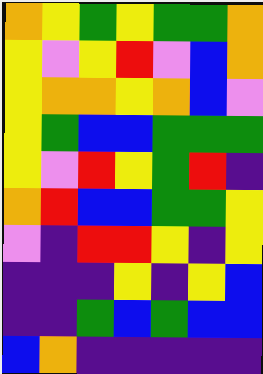[["orange", "yellow", "green", "yellow", "green", "green", "orange"], ["yellow", "violet", "yellow", "red", "violet", "blue", "orange"], ["yellow", "orange", "orange", "yellow", "orange", "blue", "violet"], ["yellow", "green", "blue", "blue", "green", "green", "green"], ["yellow", "violet", "red", "yellow", "green", "red", "indigo"], ["orange", "red", "blue", "blue", "green", "green", "yellow"], ["violet", "indigo", "red", "red", "yellow", "indigo", "yellow"], ["indigo", "indigo", "indigo", "yellow", "indigo", "yellow", "blue"], ["indigo", "indigo", "green", "blue", "green", "blue", "blue"], ["blue", "orange", "indigo", "indigo", "indigo", "indigo", "indigo"]]